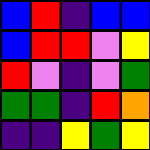[["blue", "red", "indigo", "blue", "blue"], ["blue", "red", "red", "violet", "yellow"], ["red", "violet", "indigo", "violet", "green"], ["green", "green", "indigo", "red", "orange"], ["indigo", "indigo", "yellow", "green", "yellow"]]